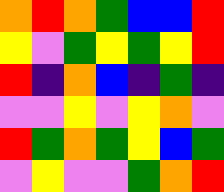[["orange", "red", "orange", "green", "blue", "blue", "red"], ["yellow", "violet", "green", "yellow", "green", "yellow", "red"], ["red", "indigo", "orange", "blue", "indigo", "green", "indigo"], ["violet", "violet", "yellow", "violet", "yellow", "orange", "violet"], ["red", "green", "orange", "green", "yellow", "blue", "green"], ["violet", "yellow", "violet", "violet", "green", "orange", "red"]]